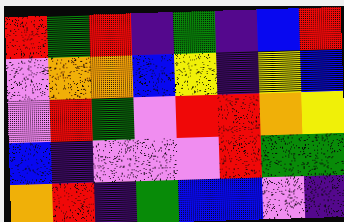[["red", "green", "red", "indigo", "green", "indigo", "blue", "red"], ["violet", "orange", "orange", "blue", "yellow", "indigo", "yellow", "blue"], ["violet", "red", "green", "violet", "red", "red", "orange", "yellow"], ["blue", "indigo", "violet", "violet", "violet", "red", "green", "green"], ["orange", "red", "indigo", "green", "blue", "blue", "violet", "indigo"]]